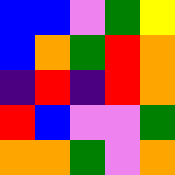[["blue", "blue", "violet", "green", "yellow"], ["blue", "orange", "green", "red", "orange"], ["indigo", "red", "indigo", "red", "orange"], ["red", "blue", "violet", "violet", "green"], ["orange", "orange", "green", "violet", "orange"]]